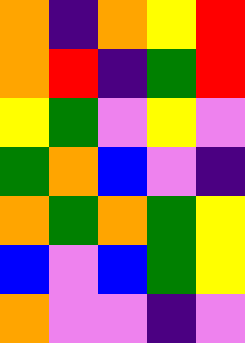[["orange", "indigo", "orange", "yellow", "red"], ["orange", "red", "indigo", "green", "red"], ["yellow", "green", "violet", "yellow", "violet"], ["green", "orange", "blue", "violet", "indigo"], ["orange", "green", "orange", "green", "yellow"], ["blue", "violet", "blue", "green", "yellow"], ["orange", "violet", "violet", "indigo", "violet"]]